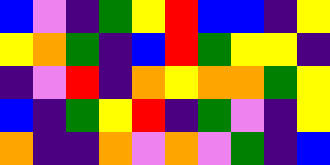[["blue", "violet", "indigo", "green", "yellow", "red", "blue", "blue", "indigo", "yellow"], ["yellow", "orange", "green", "indigo", "blue", "red", "green", "yellow", "yellow", "indigo"], ["indigo", "violet", "red", "indigo", "orange", "yellow", "orange", "orange", "green", "yellow"], ["blue", "indigo", "green", "yellow", "red", "indigo", "green", "violet", "indigo", "yellow"], ["orange", "indigo", "indigo", "orange", "violet", "orange", "violet", "green", "indigo", "blue"]]